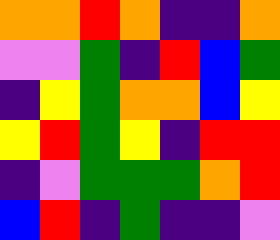[["orange", "orange", "red", "orange", "indigo", "indigo", "orange"], ["violet", "violet", "green", "indigo", "red", "blue", "green"], ["indigo", "yellow", "green", "orange", "orange", "blue", "yellow"], ["yellow", "red", "green", "yellow", "indigo", "red", "red"], ["indigo", "violet", "green", "green", "green", "orange", "red"], ["blue", "red", "indigo", "green", "indigo", "indigo", "violet"]]